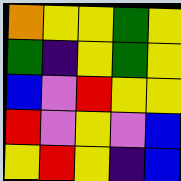[["orange", "yellow", "yellow", "green", "yellow"], ["green", "indigo", "yellow", "green", "yellow"], ["blue", "violet", "red", "yellow", "yellow"], ["red", "violet", "yellow", "violet", "blue"], ["yellow", "red", "yellow", "indigo", "blue"]]